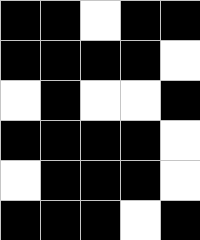[["black", "black", "white", "black", "black"], ["black", "black", "black", "black", "white"], ["white", "black", "white", "white", "black"], ["black", "black", "black", "black", "white"], ["white", "black", "black", "black", "white"], ["black", "black", "black", "white", "black"]]